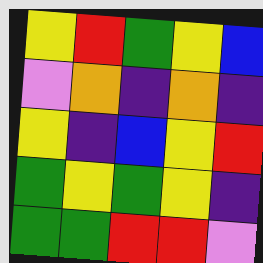[["yellow", "red", "green", "yellow", "blue"], ["violet", "orange", "indigo", "orange", "indigo"], ["yellow", "indigo", "blue", "yellow", "red"], ["green", "yellow", "green", "yellow", "indigo"], ["green", "green", "red", "red", "violet"]]